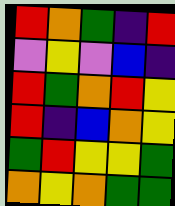[["red", "orange", "green", "indigo", "red"], ["violet", "yellow", "violet", "blue", "indigo"], ["red", "green", "orange", "red", "yellow"], ["red", "indigo", "blue", "orange", "yellow"], ["green", "red", "yellow", "yellow", "green"], ["orange", "yellow", "orange", "green", "green"]]